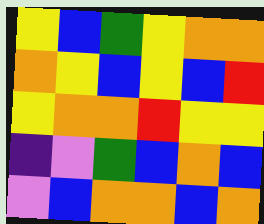[["yellow", "blue", "green", "yellow", "orange", "orange"], ["orange", "yellow", "blue", "yellow", "blue", "red"], ["yellow", "orange", "orange", "red", "yellow", "yellow"], ["indigo", "violet", "green", "blue", "orange", "blue"], ["violet", "blue", "orange", "orange", "blue", "orange"]]